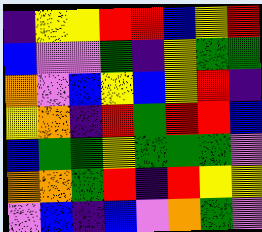[["indigo", "yellow", "yellow", "red", "red", "blue", "yellow", "red"], ["blue", "violet", "violet", "green", "indigo", "yellow", "green", "green"], ["orange", "violet", "blue", "yellow", "blue", "yellow", "red", "indigo"], ["yellow", "orange", "indigo", "red", "green", "red", "red", "blue"], ["blue", "green", "green", "yellow", "green", "green", "green", "violet"], ["orange", "orange", "green", "red", "indigo", "red", "yellow", "yellow"], ["violet", "blue", "indigo", "blue", "violet", "orange", "green", "violet"]]